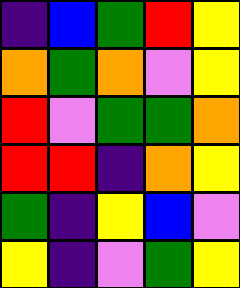[["indigo", "blue", "green", "red", "yellow"], ["orange", "green", "orange", "violet", "yellow"], ["red", "violet", "green", "green", "orange"], ["red", "red", "indigo", "orange", "yellow"], ["green", "indigo", "yellow", "blue", "violet"], ["yellow", "indigo", "violet", "green", "yellow"]]